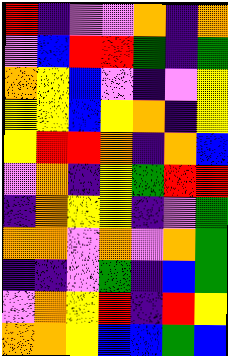[["red", "indigo", "violet", "violet", "orange", "indigo", "orange"], ["violet", "blue", "red", "red", "green", "indigo", "green"], ["orange", "yellow", "blue", "violet", "indigo", "violet", "yellow"], ["yellow", "yellow", "blue", "yellow", "orange", "indigo", "yellow"], ["yellow", "red", "red", "orange", "indigo", "orange", "blue"], ["violet", "orange", "indigo", "yellow", "green", "red", "red"], ["indigo", "orange", "yellow", "yellow", "indigo", "violet", "green"], ["orange", "orange", "violet", "orange", "violet", "orange", "green"], ["indigo", "indigo", "violet", "green", "indigo", "blue", "green"], ["violet", "orange", "yellow", "red", "indigo", "red", "yellow"], ["orange", "orange", "yellow", "blue", "blue", "green", "blue"]]